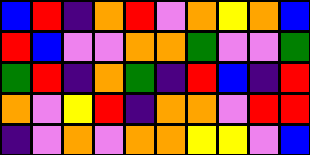[["blue", "red", "indigo", "orange", "red", "violet", "orange", "yellow", "orange", "blue"], ["red", "blue", "violet", "violet", "orange", "orange", "green", "violet", "violet", "green"], ["green", "red", "indigo", "orange", "green", "indigo", "red", "blue", "indigo", "red"], ["orange", "violet", "yellow", "red", "indigo", "orange", "orange", "violet", "red", "red"], ["indigo", "violet", "orange", "violet", "orange", "orange", "yellow", "yellow", "violet", "blue"]]